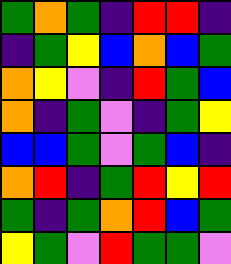[["green", "orange", "green", "indigo", "red", "red", "indigo"], ["indigo", "green", "yellow", "blue", "orange", "blue", "green"], ["orange", "yellow", "violet", "indigo", "red", "green", "blue"], ["orange", "indigo", "green", "violet", "indigo", "green", "yellow"], ["blue", "blue", "green", "violet", "green", "blue", "indigo"], ["orange", "red", "indigo", "green", "red", "yellow", "red"], ["green", "indigo", "green", "orange", "red", "blue", "green"], ["yellow", "green", "violet", "red", "green", "green", "violet"]]